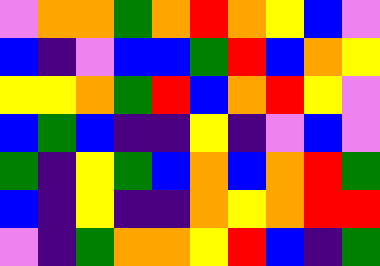[["violet", "orange", "orange", "green", "orange", "red", "orange", "yellow", "blue", "violet"], ["blue", "indigo", "violet", "blue", "blue", "green", "red", "blue", "orange", "yellow"], ["yellow", "yellow", "orange", "green", "red", "blue", "orange", "red", "yellow", "violet"], ["blue", "green", "blue", "indigo", "indigo", "yellow", "indigo", "violet", "blue", "violet"], ["green", "indigo", "yellow", "green", "blue", "orange", "blue", "orange", "red", "green"], ["blue", "indigo", "yellow", "indigo", "indigo", "orange", "yellow", "orange", "red", "red"], ["violet", "indigo", "green", "orange", "orange", "yellow", "red", "blue", "indigo", "green"]]